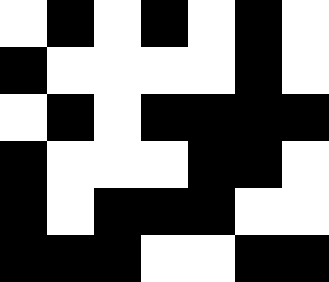[["white", "black", "white", "black", "white", "black", "white"], ["black", "white", "white", "white", "white", "black", "white"], ["white", "black", "white", "black", "black", "black", "black"], ["black", "white", "white", "white", "black", "black", "white"], ["black", "white", "black", "black", "black", "white", "white"], ["black", "black", "black", "white", "white", "black", "black"]]